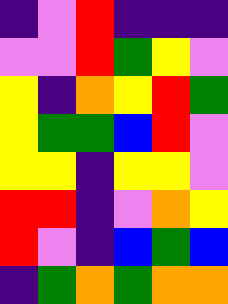[["indigo", "violet", "red", "indigo", "indigo", "indigo"], ["violet", "violet", "red", "green", "yellow", "violet"], ["yellow", "indigo", "orange", "yellow", "red", "green"], ["yellow", "green", "green", "blue", "red", "violet"], ["yellow", "yellow", "indigo", "yellow", "yellow", "violet"], ["red", "red", "indigo", "violet", "orange", "yellow"], ["red", "violet", "indigo", "blue", "green", "blue"], ["indigo", "green", "orange", "green", "orange", "orange"]]